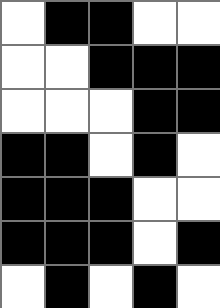[["white", "black", "black", "white", "white"], ["white", "white", "black", "black", "black"], ["white", "white", "white", "black", "black"], ["black", "black", "white", "black", "white"], ["black", "black", "black", "white", "white"], ["black", "black", "black", "white", "black"], ["white", "black", "white", "black", "white"]]